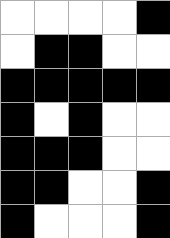[["white", "white", "white", "white", "black"], ["white", "black", "black", "white", "white"], ["black", "black", "black", "black", "black"], ["black", "white", "black", "white", "white"], ["black", "black", "black", "white", "white"], ["black", "black", "white", "white", "black"], ["black", "white", "white", "white", "black"]]